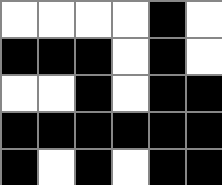[["white", "white", "white", "white", "black", "white"], ["black", "black", "black", "white", "black", "white"], ["white", "white", "black", "white", "black", "black"], ["black", "black", "black", "black", "black", "black"], ["black", "white", "black", "white", "black", "black"]]